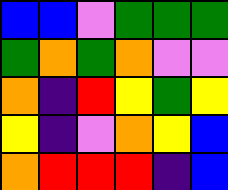[["blue", "blue", "violet", "green", "green", "green"], ["green", "orange", "green", "orange", "violet", "violet"], ["orange", "indigo", "red", "yellow", "green", "yellow"], ["yellow", "indigo", "violet", "orange", "yellow", "blue"], ["orange", "red", "red", "red", "indigo", "blue"]]